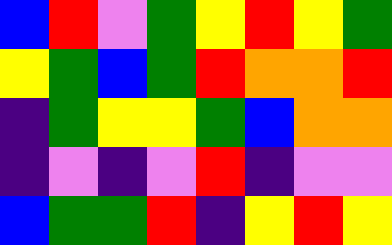[["blue", "red", "violet", "green", "yellow", "red", "yellow", "green"], ["yellow", "green", "blue", "green", "red", "orange", "orange", "red"], ["indigo", "green", "yellow", "yellow", "green", "blue", "orange", "orange"], ["indigo", "violet", "indigo", "violet", "red", "indigo", "violet", "violet"], ["blue", "green", "green", "red", "indigo", "yellow", "red", "yellow"]]